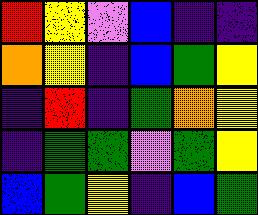[["red", "yellow", "violet", "blue", "indigo", "indigo"], ["orange", "yellow", "indigo", "blue", "green", "yellow"], ["indigo", "red", "indigo", "green", "orange", "yellow"], ["indigo", "green", "green", "violet", "green", "yellow"], ["blue", "green", "yellow", "indigo", "blue", "green"]]